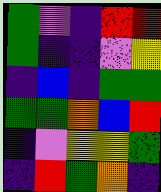[["green", "violet", "indigo", "red", "red"], ["green", "indigo", "indigo", "violet", "yellow"], ["indigo", "blue", "indigo", "green", "green"], ["green", "green", "orange", "blue", "red"], ["indigo", "violet", "yellow", "yellow", "green"], ["indigo", "red", "green", "orange", "indigo"]]